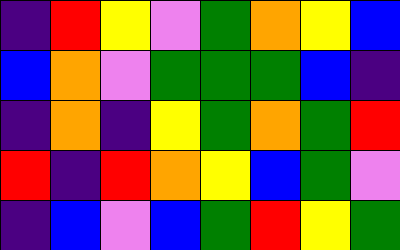[["indigo", "red", "yellow", "violet", "green", "orange", "yellow", "blue"], ["blue", "orange", "violet", "green", "green", "green", "blue", "indigo"], ["indigo", "orange", "indigo", "yellow", "green", "orange", "green", "red"], ["red", "indigo", "red", "orange", "yellow", "blue", "green", "violet"], ["indigo", "blue", "violet", "blue", "green", "red", "yellow", "green"]]